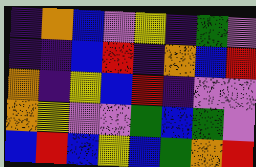[["indigo", "orange", "blue", "violet", "yellow", "indigo", "green", "violet"], ["indigo", "indigo", "blue", "red", "indigo", "orange", "blue", "red"], ["orange", "indigo", "yellow", "blue", "red", "indigo", "violet", "violet"], ["orange", "yellow", "violet", "violet", "green", "blue", "green", "violet"], ["blue", "red", "blue", "yellow", "blue", "green", "orange", "red"]]